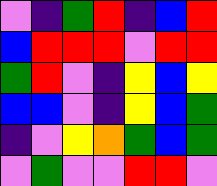[["violet", "indigo", "green", "red", "indigo", "blue", "red"], ["blue", "red", "red", "red", "violet", "red", "red"], ["green", "red", "violet", "indigo", "yellow", "blue", "yellow"], ["blue", "blue", "violet", "indigo", "yellow", "blue", "green"], ["indigo", "violet", "yellow", "orange", "green", "blue", "green"], ["violet", "green", "violet", "violet", "red", "red", "violet"]]